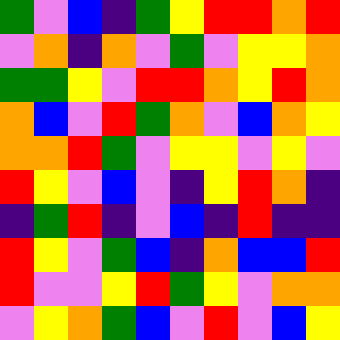[["green", "violet", "blue", "indigo", "green", "yellow", "red", "red", "orange", "red"], ["violet", "orange", "indigo", "orange", "violet", "green", "violet", "yellow", "yellow", "orange"], ["green", "green", "yellow", "violet", "red", "red", "orange", "yellow", "red", "orange"], ["orange", "blue", "violet", "red", "green", "orange", "violet", "blue", "orange", "yellow"], ["orange", "orange", "red", "green", "violet", "yellow", "yellow", "violet", "yellow", "violet"], ["red", "yellow", "violet", "blue", "violet", "indigo", "yellow", "red", "orange", "indigo"], ["indigo", "green", "red", "indigo", "violet", "blue", "indigo", "red", "indigo", "indigo"], ["red", "yellow", "violet", "green", "blue", "indigo", "orange", "blue", "blue", "red"], ["red", "violet", "violet", "yellow", "red", "green", "yellow", "violet", "orange", "orange"], ["violet", "yellow", "orange", "green", "blue", "violet", "red", "violet", "blue", "yellow"]]